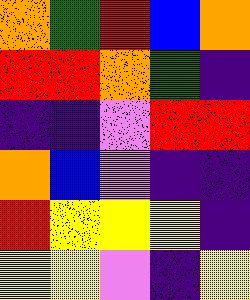[["orange", "green", "red", "blue", "orange"], ["red", "red", "orange", "green", "indigo"], ["indigo", "indigo", "violet", "red", "red"], ["orange", "blue", "violet", "indigo", "indigo"], ["red", "yellow", "yellow", "yellow", "indigo"], ["yellow", "yellow", "violet", "indigo", "yellow"]]